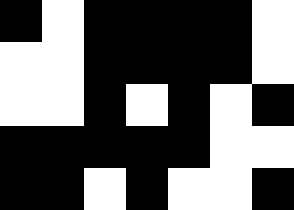[["black", "white", "black", "black", "black", "black", "white"], ["white", "white", "black", "black", "black", "black", "white"], ["white", "white", "black", "white", "black", "white", "black"], ["black", "black", "black", "black", "black", "white", "white"], ["black", "black", "white", "black", "white", "white", "black"]]